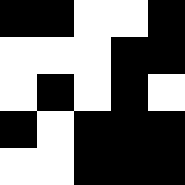[["black", "black", "white", "white", "black"], ["white", "white", "white", "black", "black"], ["white", "black", "white", "black", "white"], ["black", "white", "black", "black", "black"], ["white", "white", "black", "black", "black"]]